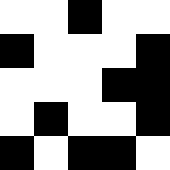[["white", "white", "black", "white", "white"], ["black", "white", "white", "white", "black"], ["white", "white", "white", "black", "black"], ["white", "black", "white", "white", "black"], ["black", "white", "black", "black", "white"]]